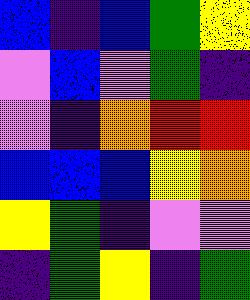[["blue", "indigo", "blue", "green", "yellow"], ["violet", "blue", "violet", "green", "indigo"], ["violet", "indigo", "orange", "red", "red"], ["blue", "blue", "blue", "yellow", "orange"], ["yellow", "green", "indigo", "violet", "violet"], ["indigo", "green", "yellow", "indigo", "green"]]